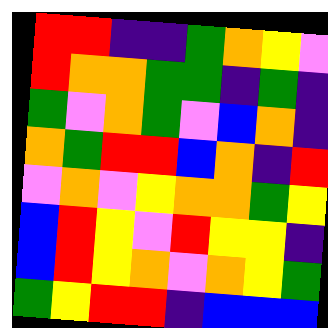[["red", "red", "indigo", "indigo", "green", "orange", "yellow", "violet"], ["red", "orange", "orange", "green", "green", "indigo", "green", "indigo"], ["green", "violet", "orange", "green", "violet", "blue", "orange", "indigo"], ["orange", "green", "red", "red", "blue", "orange", "indigo", "red"], ["violet", "orange", "violet", "yellow", "orange", "orange", "green", "yellow"], ["blue", "red", "yellow", "violet", "red", "yellow", "yellow", "indigo"], ["blue", "red", "yellow", "orange", "violet", "orange", "yellow", "green"], ["green", "yellow", "red", "red", "indigo", "blue", "blue", "blue"]]